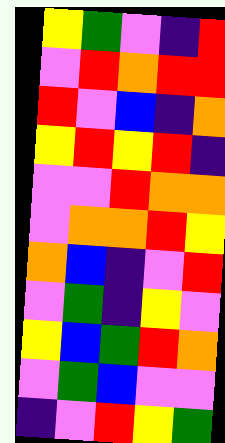[["yellow", "green", "violet", "indigo", "red"], ["violet", "red", "orange", "red", "red"], ["red", "violet", "blue", "indigo", "orange"], ["yellow", "red", "yellow", "red", "indigo"], ["violet", "violet", "red", "orange", "orange"], ["violet", "orange", "orange", "red", "yellow"], ["orange", "blue", "indigo", "violet", "red"], ["violet", "green", "indigo", "yellow", "violet"], ["yellow", "blue", "green", "red", "orange"], ["violet", "green", "blue", "violet", "violet"], ["indigo", "violet", "red", "yellow", "green"]]